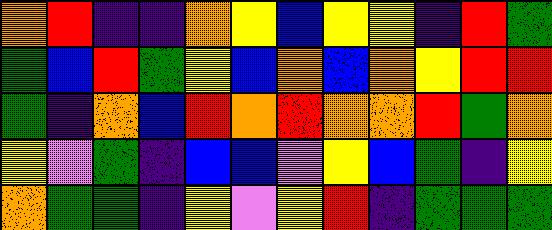[["orange", "red", "indigo", "indigo", "orange", "yellow", "blue", "yellow", "yellow", "indigo", "red", "green"], ["green", "blue", "red", "green", "yellow", "blue", "orange", "blue", "orange", "yellow", "red", "red"], ["green", "indigo", "orange", "blue", "red", "orange", "red", "orange", "orange", "red", "green", "orange"], ["yellow", "violet", "green", "indigo", "blue", "blue", "violet", "yellow", "blue", "green", "indigo", "yellow"], ["orange", "green", "green", "indigo", "yellow", "violet", "yellow", "red", "indigo", "green", "green", "green"]]